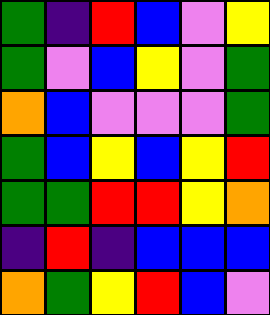[["green", "indigo", "red", "blue", "violet", "yellow"], ["green", "violet", "blue", "yellow", "violet", "green"], ["orange", "blue", "violet", "violet", "violet", "green"], ["green", "blue", "yellow", "blue", "yellow", "red"], ["green", "green", "red", "red", "yellow", "orange"], ["indigo", "red", "indigo", "blue", "blue", "blue"], ["orange", "green", "yellow", "red", "blue", "violet"]]